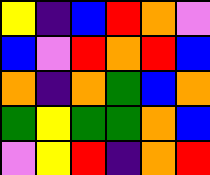[["yellow", "indigo", "blue", "red", "orange", "violet"], ["blue", "violet", "red", "orange", "red", "blue"], ["orange", "indigo", "orange", "green", "blue", "orange"], ["green", "yellow", "green", "green", "orange", "blue"], ["violet", "yellow", "red", "indigo", "orange", "red"]]